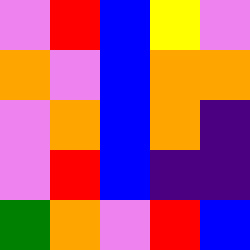[["violet", "red", "blue", "yellow", "violet"], ["orange", "violet", "blue", "orange", "orange"], ["violet", "orange", "blue", "orange", "indigo"], ["violet", "red", "blue", "indigo", "indigo"], ["green", "orange", "violet", "red", "blue"]]